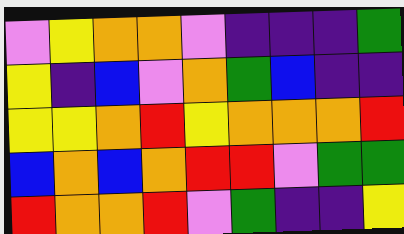[["violet", "yellow", "orange", "orange", "violet", "indigo", "indigo", "indigo", "green"], ["yellow", "indigo", "blue", "violet", "orange", "green", "blue", "indigo", "indigo"], ["yellow", "yellow", "orange", "red", "yellow", "orange", "orange", "orange", "red"], ["blue", "orange", "blue", "orange", "red", "red", "violet", "green", "green"], ["red", "orange", "orange", "red", "violet", "green", "indigo", "indigo", "yellow"]]